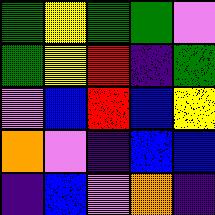[["green", "yellow", "green", "green", "violet"], ["green", "yellow", "red", "indigo", "green"], ["violet", "blue", "red", "blue", "yellow"], ["orange", "violet", "indigo", "blue", "blue"], ["indigo", "blue", "violet", "orange", "indigo"]]